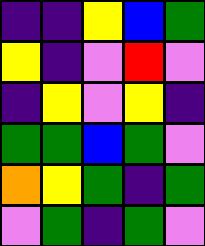[["indigo", "indigo", "yellow", "blue", "green"], ["yellow", "indigo", "violet", "red", "violet"], ["indigo", "yellow", "violet", "yellow", "indigo"], ["green", "green", "blue", "green", "violet"], ["orange", "yellow", "green", "indigo", "green"], ["violet", "green", "indigo", "green", "violet"]]